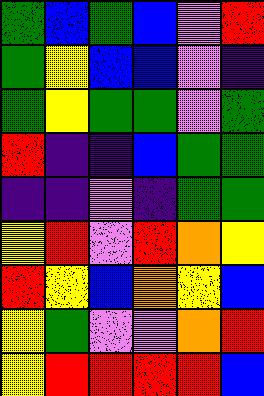[["green", "blue", "green", "blue", "violet", "red"], ["green", "yellow", "blue", "blue", "violet", "indigo"], ["green", "yellow", "green", "green", "violet", "green"], ["red", "indigo", "indigo", "blue", "green", "green"], ["indigo", "indigo", "violet", "indigo", "green", "green"], ["yellow", "red", "violet", "red", "orange", "yellow"], ["red", "yellow", "blue", "orange", "yellow", "blue"], ["yellow", "green", "violet", "violet", "orange", "red"], ["yellow", "red", "red", "red", "red", "blue"]]